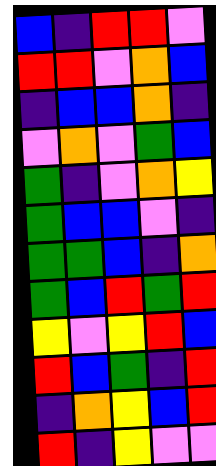[["blue", "indigo", "red", "red", "violet"], ["red", "red", "violet", "orange", "blue"], ["indigo", "blue", "blue", "orange", "indigo"], ["violet", "orange", "violet", "green", "blue"], ["green", "indigo", "violet", "orange", "yellow"], ["green", "blue", "blue", "violet", "indigo"], ["green", "green", "blue", "indigo", "orange"], ["green", "blue", "red", "green", "red"], ["yellow", "violet", "yellow", "red", "blue"], ["red", "blue", "green", "indigo", "red"], ["indigo", "orange", "yellow", "blue", "red"], ["red", "indigo", "yellow", "violet", "violet"]]